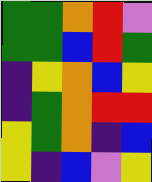[["green", "green", "orange", "red", "violet"], ["green", "green", "blue", "red", "green"], ["indigo", "yellow", "orange", "blue", "yellow"], ["indigo", "green", "orange", "red", "red"], ["yellow", "green", "orange", "indigo", "blue"], ["yellow", "indigo", "blue", "violet", "yellow"]]